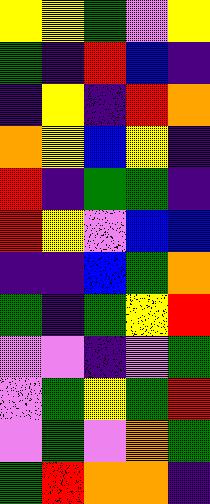[["yellow", "yellow", "green", "violet", "yellow"], ["green", "indigo", "red", "blue", "indigo"], ["indigo", "yellow", "indigo", "red", "orange"], ["orange", "yellow", "blue", "yellow", "indigo"], ["red", "indigo", "green", "green", "indigo"], ["red", "yellow", "violet", "blue", "blue"], ["indigo", "indigo", "blue", "green", "orange"], ["green", "indigo", "green", "yellow", "red"], ["violet", "violet", "indigo", "violet", "green"], ["violet", "green", "yellow", "green", "red"], ["violet", "green", "violet", "orange", "green"], ["green", "red", "orange", "orange", "indigo"]]